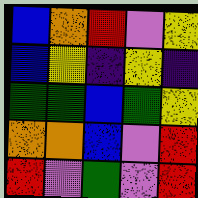[["blue", "orange", "red", "violet", "yellow"], ["blue", "yellow", "indigo", "yellow", "indigo"], ["green", "green", "blue", "green", "yellow"], ["orange", "orange", "blue", "violet", "red"], ["red", "violet", "green", "violet", "red"]]